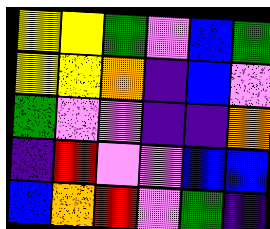[["yellow", "yellow", "green", "violet", "blue", "green"], ["yellow", "yellow", "orange", "indigo", "blue", "violet"], ["green", "violet", "violet", "indigo", "indigo", "orange"], ["indigo", "red", "violet", "violet", "blue", "blue"], ["blue", "orange", "red", "violet", "green", "indigo"]]